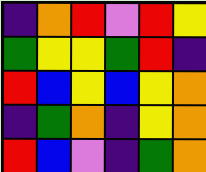[["indigo", "orange", "red", "violet", "red", "yellow"], ["green", "yellow", "yellow", "green", "red", "indigo"], ["red", "blue", "yellow", "blue", "yellow", "orange"], ["indigo", "green", "orange", "indigo", "yellow", "orange"], ["red", "blue", "violet", "indigo", "green", "orange"]]